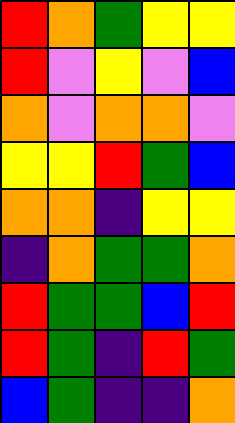[["red", "orange", "green", "yellow", "yellow"], ["red", "violet", "yellow", "violet", "blue"], ["orange", "violet", "orange", "orange", "violet"], ["yellow", "yellow", "red", "green", "blue"], ["orange", "orange", "indigo", "yellow", "yellow"], ["indigo", "orange", "green", "green", "orange"], ["red", "green", "green", "blue", "red"], ["red", "green", "indigo", "red", "green"], ["blue", "green", "indigo", "indigo", "orange"]]